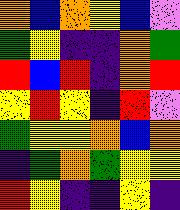[["orange", "blue", "orange", "yellow", "blue", "violet"], ["green", "yellow", "indigo", "indigo", "orange", "green"], ["red", "blue", "red", "indigo", "orange", "red"], ["yellow", "red", "yellow", "indigo", "red", "violet"], ["green", "yellow", "yellow", "orange", "blue", "orange"], ["indigo", "green", "orange", "green", "yellow", "yellow"], ["red", "yellow", "indigo", "indigo", "yellow", "indigo"]]